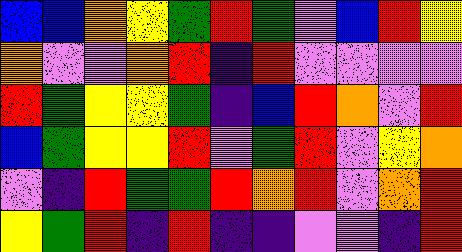[["blue", "blue", "orange", "yellow", "green", "red", "green", "violet", "blue", "red", "yellow"], ["orange", "violet", "violet", "orange", "red", "indigo", "red", "violet", "violet", "violet", "violet"], ["red", "green", "yellow", "yellow", "green", "indigo", "blue", "red", "orange", "violet", "red"], ["blue", "green", "yellow", "yellow", "red", "violet", "green", "red", "violet", "yellow", "orange"], ["violet", "indigo", "red", "green", "green", "red", "orange", "red", "violet", "orange", "red"], ["yellow", "green", "red", "indigo", "red", "indigo", "indigo", "violet", "violet", "indigo", "red"]]